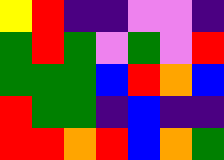[["yellow", "red", "indigo", "indigo", "violet", "violet", "indigo"], ["green", "red", "green", "violet", "green", "violet", "red"], ["green", "green", "green", "blue", "red", "orange", "blue"], ["red", "green", "green", "indigo", "blue", "indigo", "indigo"], ["red", "red", "orange", "red", "blue", "orange", "green"]]